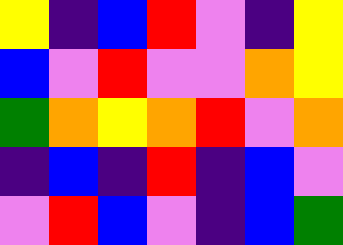[["yellow", "indigo", "blue", "red", "violet", "indigo", "yellow"], ["blue", "violet", "red", "violet", "violet", "orange", "yellow"], ["green", "orange", "yellow", "orange", "red", "violet", "orange"], ["indigo", "blue", "indigo", "red", "indigo", "blue", "violet"], ["violet", "red", "blue", "violet", "indigo", "blue", "green"]]